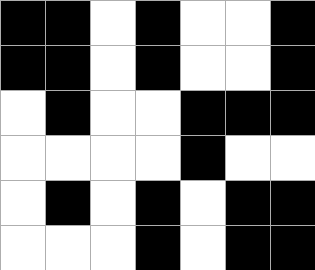[["black", "black", "white", "black", "white", "white", "black"], ["black", "black", "white", "black", "white", "white", "black"], ["white", "black", "white", "white", "black", "black", "black"], ["white", "white", "white", "white", "black", "white", "white"], ["white", "black", "white", "black", "white", "black", "black"], ["white", "white", "white", "black", "white", "black", "black"]]